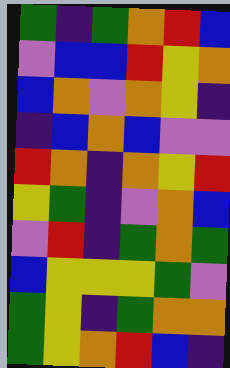[["green", "indigo", "green", "orange", "red", "blue"], ["violet", "blue", "blue", "red", "yellow", "orange"], ["blue", "orange", "violet", "orange", "yellow", "indigo"], ["indigo", "blue", "orange", "blue", "violet", "violet"], ["red", "orange", "indigo", "orange", "yellow", "red"], ["yellow", "green", "indigo", "violet", "orange", "blue"], ["violet", "red", "indigo", "green", "orange", "green"], ["blue", "yellow", "yellow", "yellow", "green", "violet"], ["green", "yellow", "indigo", "green", "orange", "orange"], ["green", "yellow", "orange", "red", "blue", "indigo"]]